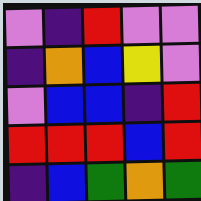[["violet", "indigo", "red", "violet", "violet"], ["indigo", "orange", "blue", "yellow", "violet"], ["violet", "blue", "blue", "indigo", "red"], ["red", "red", "red", "blue", "red"], ["indigo", "blue", "green", "orange", "green"]]